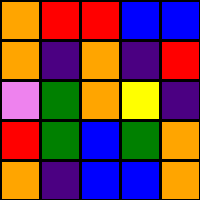[["orange", "red", "red", "blue", "blue"], ["orange", "indigo", "orange", "indigo", "red"], ["violet", "green", "orange", "yellow", "indigo"], ["red", "green", "blue", "green", "orange"], ["orange", "indigo", "blue", "blue", "orange"]]